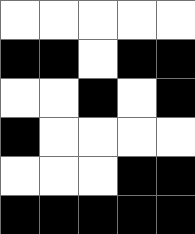[["white", "white", "white", "white", "white"], ["black", "black", "white", "black", "black"], ["white", "white", "black", "white", "black"], ["black", "white", "white", "white", "white"], ["white", "white", "white", "black", "black"], ["black", "black", "black", "black", "black"]]